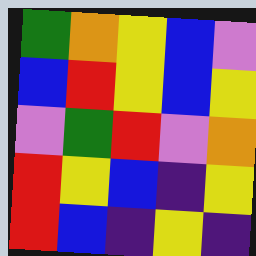[["green", "orange", "yellow", "blue", "violet"], ["blue", "red", "yellow", "blue", "yellow"], ["violet", "green", "red", "violet", "orange"], ["red", "yellow", "blue", "indigo", "yellow"], ["red", "blue", "indigo", "yellow", "indigo"]]